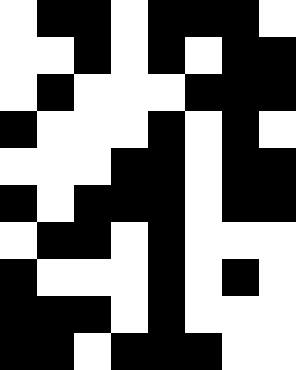[["white", "black", "black", "white", "black", "black", "black", "white"], ["white", "white", "black", "white", "black", "white", "black", "black"], ["white", "black", "white", "white", "white", "black", "black", "black"], ["black", "white", "white", "white", "black", "white", "black", "white"], ["white", "white", "white", "black", "black", "white", "black", "black"], ["black", "white", "black", "black", "black", "white", "black", "black"], ["white", "black", "black", "white", "black", "white", "white", "white"], ["black", "white", "white", "white", "black", "white", "black", "white"], ["black", "black", "black", "white", "black", "white", "white", "white"], ["black", "black", "white", "black", "black", "black", "white", "white"]]